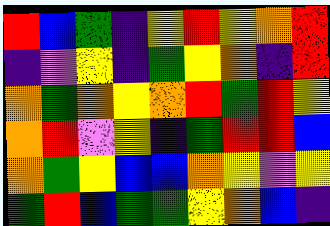[["red", "blue", "green", "indigo", "yellow", "red", "yellow", "orange", "red"], ["indigo", "violet", "yellow", "indigo", "green", "yellow", "orange", "indigo", "red"], ["orange", "green", "orange", "yellow", "orange", "red", "green", "red", "yellow"], ["orange", "red", "violet", "yellow", "indigo", "green", "red", "red", "blue"], ["orange", "green", "yellow", "blue", "blue", "orange", "yellow", "violet", "yellow"], ["green", "red", "blue", "green", "green", "yellow", "orange", "blue", "indigo"]]